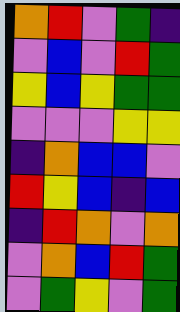[["orange", "red", "violet", "green", "indigo"], ["violet", "blue", "violet", "red", "green"], ["yellow", "blue", "yellow", "green", "green"], ["violet", "violet", "violet", "yellow", "yellow"], ["indigo", "orange", "blue", "blue", "violet"], ["red", "yellow", "blue", "indigo", "blue"], ["indigo", "red", "orange", "violet", "orange"], ["violet", "orange", "blue", "red", "green"], ["violet", "green", "yellow", "violet", "green"]]